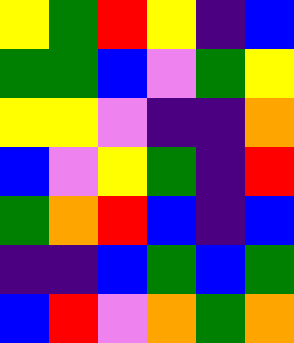[["yellow", "green", "red", "yellow", "indigo", "blue"], ["green", "green", "blue", "violet", "green", "yellow"], ["yellow", "yellow", "violet", "indigo", "indigo", "orange"], ["blue", "violet", "yellow", "green", "indigo", "red"], ["green", "orange", "red", "blue", "indigo", "blue"], ["indigo", "indigo", "blue", "green", "blue", "green"], ["blue", "red", "violet", "orange", "green", "orange"]]